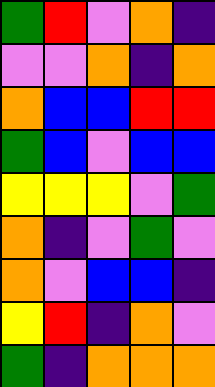[["green", "red", "violet", "orange", "indigo"], ["violet", "violet", "orange", "indigo", "orange"], ["orange", "blue", "blue", "red", "red"], ["green", "blue", "violet", "blue", "blue"], ["yellow", "yellow", "yellow", "violet", "green"], ["orange", "indigo", "violet", "green", "violet"], ["orange", "violet", "blue", "blue", "indigo"], ["yellow", "red", "indigo", "orange", "violet"], ["green", "indigo", "orange", "orange", "orange"]]